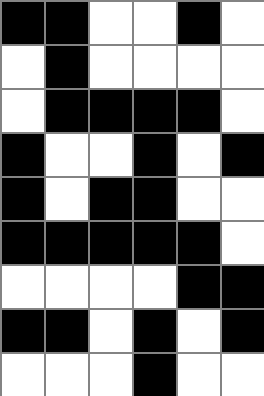[["black", "black", "white", "white", "black", "white"], ["white", "black", "white", "white", "white", "white"], ["white", "black", "black", "black", "black", "white"], ["black", "white", "white", "black", "white", "black"], ["black", "white", "black", "black", "white", "white"], ["black", "black", "black", "black", "black", "white"], ["white", "white", "white", "white", "black", "black"], ["black", "black", "white", "black", "white", "black"], ["white", "white", "white", "black", "white", "white"]]